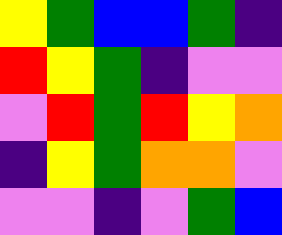[["yellow", "green", "blue", "blue", "green", "indigo"], ["red", "yellow", "green", "indigo", "violet", "violet"], ["violet", "red", "green", "red", "yellow", "orange"], ["indigo", "yellow", "green", "orange", "orange", "violet"], ["violet", "violet", "indigo", "violet", "green", "blue"]]